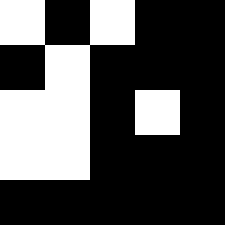[["white", "black", "white", "black", "black"], ["black", "white", "black", "black", "black"], ["white", "white", "black", "white", "black"], ["white", "white", "black", "black", "black"], ["black", "black", "black", "black", "black"]]